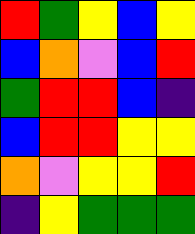[["red", "green", "yellow", "blue", "yellow"], ["blue", "orange", "violet", "blue", "red"], ["green", "red", "red", "blue", "indigo"], ["blue", "red", "red", "yellow", "yellow"], ["orange", "violet", "yellow", "yellow", "red"], ["indigo", "yellow", "green", "green", "green"]]